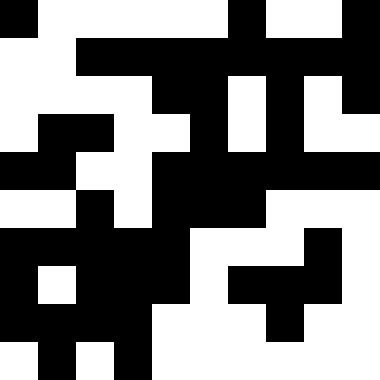[["black", "white", "white", "white", "white", "white", "black", "white", "white", "black"], ["white", "white", "black", "black", "black", "black", "black", "black", "black", "black"], ["white", "white", "white", "white", "black", "black", "white", "black", "white", "black"], ["white", "black", "black", "white", "white", "black", "white", "black", "white", "white"], ["black", "black", "white", "white", "black", "black", "black", "black", "black", "black"], ["white", "white", "black", "white", "black", "black", "black", "white", "white", "white"], ["black", "black", "black", "black", "black", "white", "white", "white", "black", "white"], ["black", "white", "black", "black", "black", "white", "black", "black", "black", "white"], ["black", "black", "black", "black", "white", "white", "white", "black", "white", "white"], ["white", "black", "white", "black", "white", "white", "white", "white", "white", "white"]]